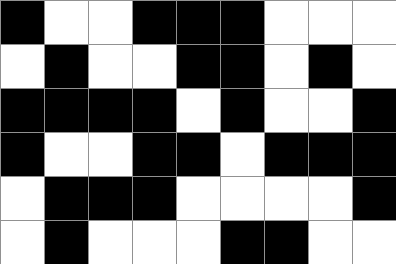[["black", "white", "white", "black", "black", "black", "white", "white", "white"], ["white", "black", "white", "white", "black", "black", "white", "black", "white"], ["black", "black", "black", "black", "white", "black", "white", "white", "black"], ["black", "white", "white", "black", "black", "white", "black", "black", "black"], ["white", "black", "black", "black", "white", "white", "white", "white", "black"], ["white", "black", "white", "white", "white", "black", "black", "white", "white"]]